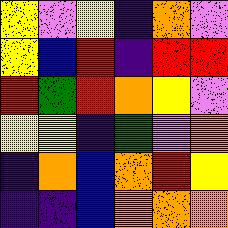[["yellow", "violet", "yellow", "indigo", "orange", "violet"], ["yellow", "blue", "red", "indigo", "red", "red"], ["red", "green", "red", "orange", "yellow", "violet"], ["yellow", "yellow", "indigo", "green", "violet", "orange"], ["indigo", "orange", "blue", "orange", "red", "yellow"], ["indigo", "indigo", "blue", "orange", "orange", "orange"]]